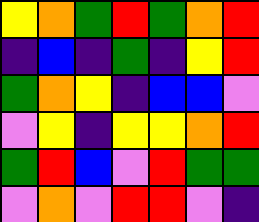[["yellow", "orange", "green", "red", "green", "orange", "red"], ["indigo", "blue", "indigo", "green", "indigo", "yellow", "red"], ["green", "orange", "yellow", "indigo", "blue", "blue", "violet"], ["violet", "yellow", "indigo", "yellow", "yellow", "orange", "red"], ["green", "red", "blue", "violet", "red", "green", "green"], ["violet", "orange", "violet", "red", "red", "violet", "indigo"]]